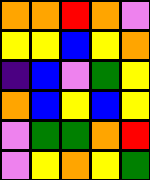[["orange", "orange", "red", "orange", "violet"], ["yellow", "yellow", "blue", "yellow", "orange"], ["indigo", "blue", "violet", "green", "yellow"], ["orange", "blue", "yellow", "blue", "yellow"], ["violet", "green", "green", "orange", "red"], ["violet", "yellow", "orange", "yellow", "green"]]